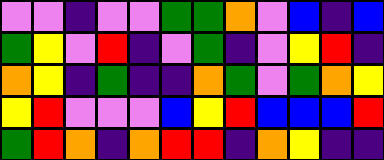[["violet", "violet", "indigo", "violet", "violet", "green", "green", "orange", "violet", "blue", "indigo", "blue"], ["green", "yellow", "violet", "red", "indigo", "violet", "green", "indigo", "violet", "yellow", "red", "indigo"], ["orange", "yellow", "indigo", "green", "indigo", "indigo", "orange", "green", "violet", "green", "orange", "yellow"], ["yellow", "red", "violet", "violet", "violet", "blue", "yellow", "red", "blue", "blue", "blue", "red"], ["green", "red", "orange", "indigo", "orange", "red", "red", "indigo", "orange", "yellow", "indigo", "indigo"]]